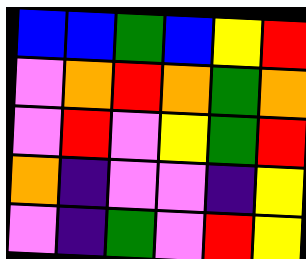[["blue", "blue", "green", "blue", "yellow", "red"], ["violet", "orange", "red", "orange", "green", "orange"], ["violet", "red", "violet", "yellow", "green", "red"], ["orange", "indigo", "violet", "violet", "indigo", "yellow"], ["violet", "indigo", "green", "violet", "red", "yellow"]]